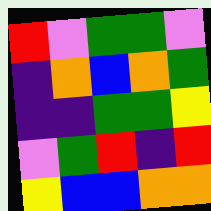[["red", "violet", "green", "green", "violet"], ["indigo", "orange", "blue", "orange", "green"], ["indigo", "indigo", "green", "green", "yellow"], ["violet", "green", "red", "indigo", "red"], ["yellow", "blue", "blue", "orange", "orange"]]